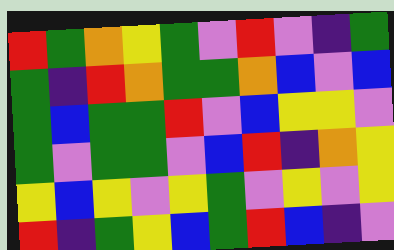[["red", "green", "orange", "yellow", "green", "violet", "red", "violet", "indigo", "green"], ["green", "indigo", "red", "orange", "green", "green", "orange", "blue", "violet", "blue"], ["green", "blue", "green", "green", "red", "violet", "blue", "yellow", "yellow", "violet"], ["green", "violet", "green", "green", "violet", "blue", "red", "indigo", "orange", "yellow"], ["yellow", "blue", "yellow", "violet", "yellow", "green", "violet", "yellow", "violet", "yellow"], ["red", "indigo", "green", "yellow", "blue", "green", "red", "blue", "indigo", "violet"]]